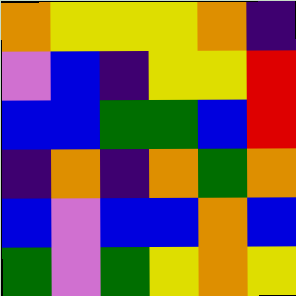[["orange", "yellow", "yellow", "yellow", "orange", "indigo"], ["violet", "blue", "indigo", "yellow", "yellow", "red"], ["blue", "blue", "green", "green", "blue", "red"], ["indigo", "orange", "indigo", "orange", "green", "orange"], ["blue", "violet", "blue", "blue", "orange", "blue"], ["green", "violet", "green", "yellow", "orange", "yellow"]]